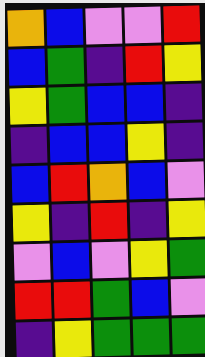[["orange", "blue", "violet", "violet", "red"], ["blue", "green", "indigo", "red", "yellow"], ["yellow", "green", "blue", "blue", "indigo"], ["indigo", "blue", "blue", "yellow", "indigo"], ["blue", "red", "orange", "blue", "violet"], ["yellow", "indigo", "red", "indigo", "yellow"], ["violet", "blue", "violet", "yellow", "green"], ["red", "red", "green", "blue", "violet"], ["indigo", "yellow", "green", "green", "green"]]